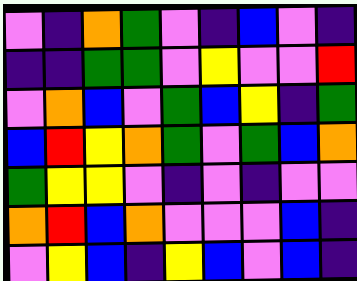[["violet", "indigo", "orange", "green", "violet", "indigo", "blue", "violet", "indigo"], ["indigo", "indigo", "green", "green", "violet", "yellow", "violet", "violet", "red"], ["violet", "orange", "blue", "violet", "green", "blue", "yellow", "indigo", "green"], ["blue", "red", "yellow", "orange", "green", "violet", "green", "blue", "orange"], ["green", "yellow", "yellow", "violet", "indigo", "violet", "indigo", "violet", "violet"], ["orange", "red", "blue", "orange", "violet", "violet", "violet", "blue", "indigo"], ["violet", "yellow", "blue", "indigo", "yellow", "blue", "violet", "blue", "indigo"]]